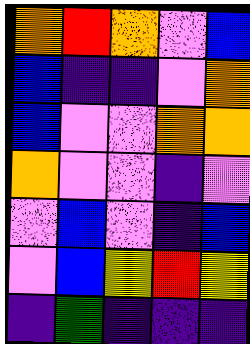[["orange", "red", "orange", "violet", "blue"], ["blue", "indigo", "indigo", "violet", "orange"], ["blue", "violet", "violet", "orange", "orange"], ["orange", "violet", "violet", "indigo", "violet"], ["violet", "blue", "violet", "indigo", "blue"], ["violet", "blue", "yellow", "red", "yellow"], ["indigo", "green", "indigo", "indigo", "indigo"]]